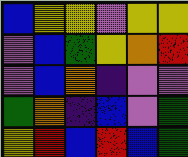[["blue", "yellow", "yellow", "violet", "yellow", "yellow"], ["violet", "blue", "green", "yellow", "orange", "red"], ["violet", "blue", "orange", "indigo", "violet", "violet"], ["green", "orange", "indigo", "blue", "violet", "green"], ["yellow", "red", "blue", "red", "blue", "green"]]